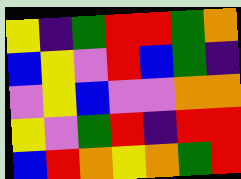[["yellow", "indigo", "green", "red", "red", "green", "orange"], ["blue", "yellow", "violet", "red", "blue", "green", "indigo"], ["violet", "yellow", "blue", "violet", "violet", "orange", "orange"], ["yellow", "violet", "green", "red", "indigo", "red", "red"], ["blue", "red", "orange", "yellow", "orange", "green", "red"]]